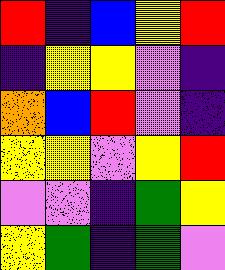[["red", "indigo", "blue", "yellow", "red"], ["indigo", "yellow", "yellow", "violet", "indigo"], ["orange", "blue", "red", "violet", "indigo"], ["yellow", "yellow", "violet", "yellow", "red"], ["violet", "violet", "indigo", "green", "yellow"], ["yellow", "green", "indigo", "green", "violet"]]